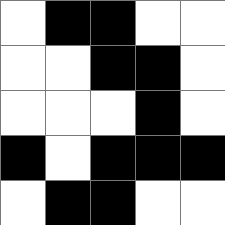[["white", "black", "black", "white", "white"], ["white", "white", "black", "black", "white"], ["white", "white", "white", "black", "white"], ["black", "white", "black", "black", "black"], ["white", "black", "black", "white", "white"]]